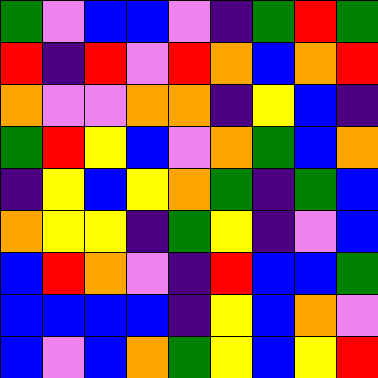[["green", "violet", "blue", "blue", "violet", "indigo", "green", "red", "green"], ["red", "indigo", "red", "violet", "red", "orange", "blue", "orange", "red"], ["orange", "violet", "violet", "orange", "orange", "indigo", "yellow", "blue", "indigo"], ["green", "red", "yellow", "blue", "violet", "orange", "green", "blue", "orange"], ["indigo", "yellow", "blue", "yellow", "orange", "green", "indigo", "green", "blue"], ["orange", "yellow", "yellow", "indigo", "green", "yellow", "indigo", "violet", "blue"], ["blue", "red", "orange", "violet", "indigo", "red", "blue", "blue", "green"], ["blue", "blue", "blue", "blue", "indigo", "yellow", "blue", "orange", "violet"], ["blue", "violet", "blue", "orange", "green", "yellow", "blue", "yellow", "red"]]